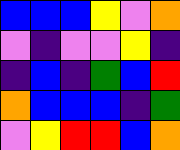[["blue", "blue", "blue", "yellow", "violet", "orange"], ["violet", "indigo", "violet", "violet", "yellow", "indigo"], ["indigo", "blue", "indigo", "green", "blue", "red"], ["orange", "blue", "blue", "blue", "indigo", "green"], ["violet", "yellow", "red", "red", "blue", "orange"]]